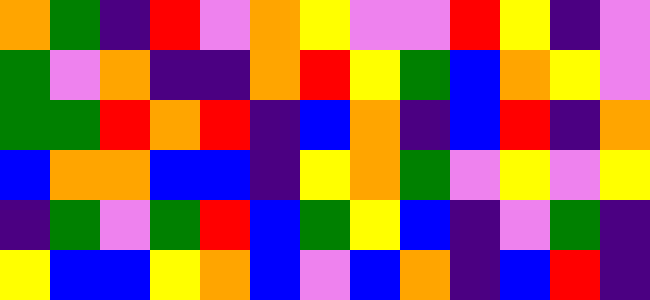[["orange", "green", "indigo", "red", "violet", "orange", "yellow", "violet", "violet", "red", "yellow", "indigo", "violet"], ["green", "violet", "orange", "indigo", "indigo", "orange", "red", "yellow", "green", "blue", "orange", "yellow", "violet"], ["green", "green", "red", "orange", "red", "indigo", "blue", "orange", "indigo", "blue", "red", "indigo", "orange"], ["blue", "orange", "orange", "blue", "blue", "indigo", "yellow", "orange", "green", "violet", "yellow", "violet", "yellow"], ["indigo", "green", "violet", "green", "red", "blue", "green", "yellow", "blue", "indigo", "violet", "green", "indigo"], ["yellow", "blue", "blue", "yellow", "orange", "blue", "violet", "blue", "orange", "indigo", "blue", "red", "indigo"]]